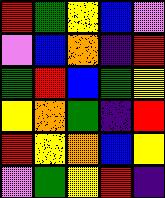[["red", "green", "yellow", "blue", "violet"], ["violet", "blue", "orange", "indigo", "red"], ["green", "red", "blue", "green", "yellow"], ["yellow", "orange", "green", "indigo", "red"], ["red", "yellow", "orange", "blue", "yellow"], ["violet", "green", "yellow", "red", "indigo"]]